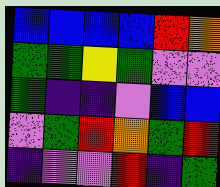[["blue", "blue", "blue", "blue", "red", "orange"], ["green", "green", "yellow", "green", "violet", "violet"], ["green", "indigo", "indigo", "violet", "blue", "blue"], ["violet", "green", "red", "orange", "green", "red"], ["indigo", "violet", "violet", "red", "indigo", "green"]]